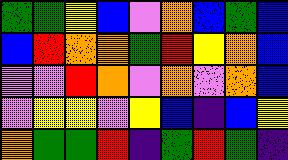[["green", "green", "yellow", "blue", "violet", "orange", "blue", "green", "blue"], ["blue", "red", "orange", "orange", "green", "red", "yellow", "orange", "blue"], ["violet", "violet", "red", "orange", "violet", "orange", "violet", "orange", "blue"], ["violet", "yellow", "yellow", "violet", "yellow", "blue", "indigo", "blue", "yellow"], ["orange", "green", "green", "red", "indigo", "green", "red", "green", "indigo"]]